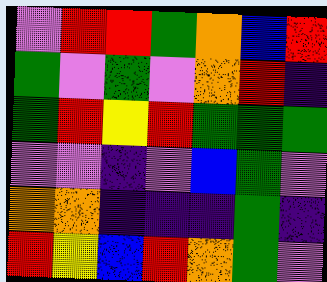[["violet", "red", "red", "green", "orange", "blue", "red"], ["green", "violet", "green", "violet", "orange", "red", "indigo"], ["green", "red", "yellow", "red", "green", "green", "green"], ["violet", "violet", "indigo", "violet", "blue", "green", "violet"], ["orange", "orange", "indigo", "indigo", "indigo", "green", "indigo"], ["red", "yellow", "blue", "red", "orange", "green", "violet"]]